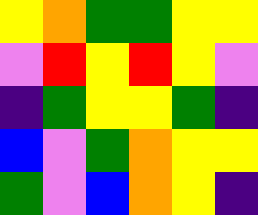[["yellow", "orange", "green", "green", "yellow", "yellow"], ["violet", "red", "yellow", "red", "yellow", "violet"], ["indigo", "green", "yellow", "yellow", "green", "indigo"], ["blue", "violet", "green", "orange", "yellow", "yellow"], ["green", "violet", "blue", "orange", "yellow", "indigo"]]